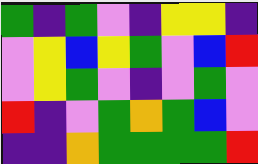[["green", "indigo", "green", "violet", "indigo", "yellow", "yellow", "indigo"], ["violet", "yellow", "blue", "yellow", "green", "violet", "blue", "red"], ["violet", "yellow", "green", "violet", "indigo", "violet", "green", "violet"], ["red", "indigo", "violet", "green", "orange", "green", "blue", "violet"], ["indigo", "indigo", "orange", "green", "green", "green", "green", "red"]]